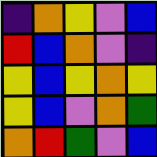[["indigo", "orange", "yellow", "violet", "blue"], ["red", "blue", "orange", "violet", "indigo"], ["yellow", "blue", "yellow", "orange", "yellow"], ["yellow", "blue", "violet", "orange", "green"], ["orange", "red", "green", "violet", "blue"]]